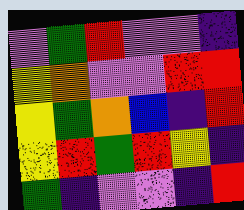[["violet", "green", "red", "violet", "violet", "indigo"], ["yellow", "orange", "violet", "violet", "red", "red"], ["yellow", "green", "orange", "blue", "indigo", "red"], ["yellow", "red", "green", "red", "yellow", "indigo"], ["green", "indigo", "violet", "violet", "indigo", "red"]]